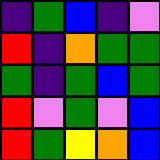[["indigo", "green", "blue", "indigo", "violet"], ["red", "indigo", "orange", "green", "green"], ["green", "indigo", "green", "blue", "green"], ["red", "violet", "green", "violet", "blue"], ["red", "green", "yellow", "orange", "blue"]]